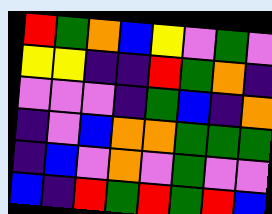[["red", "green", "orange", "blue", "yellow", "violet", "green", "violet"], ["yellow", "yellow", "indigo", "indigo", "red", "green", "orange", "indigo"], ["violet", "violet", "violet", "indigo", "green", "blue", "indigo", "orange"], ["indigo", "violet", "blue", "orange", "orange", "green", "green", "green"], ["indigo", "blue", "violet", "orange", "violet", "green", "violet", "violet"], ["blue", "indigo", "red", "green", "red", "green", "red", "blue"]]